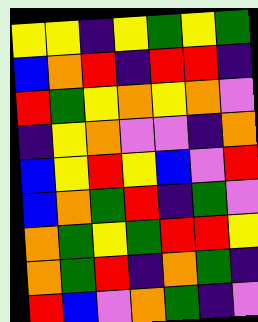[["yellow", "yellow", "indigo", "yellow", "green", "yellow", "green"], ["blue", "orange", "red", "indigo", "red", "red", "indigo"], ["red", "green", "yellow", "orange", "yellow", "orange", "violet"], ["indigo", "yellow", "orange", "violet", "violet", "indigo", "orange"], ["blue", "yellow", "red", "yellow", "blue", "violet", "red"], ["blue", "orange", "green", "red", "indigo", "green", "violet"], ["orange", "green", "yellow", "green", "red", "red", "yellow"], ["orange", "green", "red", "indigo", "orange", "green", "indigo"], ["red", "blue", "violet", "orange", "green", "indigo", "violet"]]